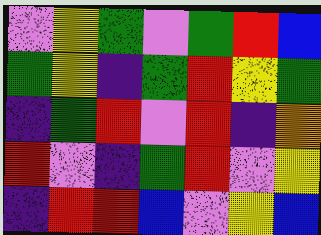[["violet", "yellow", "green", "violet", "green", "red", "blue"], ["green", "yellow", "indigo", "green", "red", "yellow", "green"], ["indigo", "green", "red", "violet", "red", "indigo", "orange"], ["red", "violet", "indigo", "green", "red", "violet", "yellow"], ["indigo", "red", "red", "blue", "violet", "yellow", "blue"]]